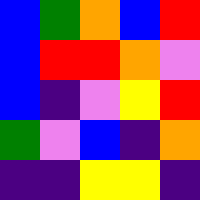[["blue", "green", "orange", "blue", "red"], ["blue", "red", "red", "orange", "violet"], ["blue", "indigo", "violet", "yellow", "red"], ["green", "violet", "blue", "indigo", "orange"], ["indigo", "indigo", "yellow", "yellow", "indigo"]]